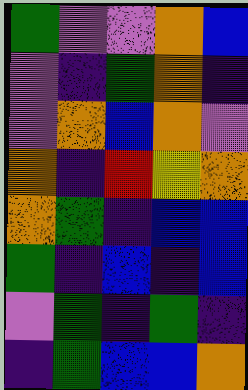[["green", "violet", "violet", "orange", "blue"], ["violet", "indigo", "green", "orange", "indigo"], ["violet", "orange", "blue", "orange", "violet"], ["orange", "indigo", "red", "yellow", "orange"], ["orange", "green", "indigo", "blue", "blue"], ["green", "indigo", "blue", "indigo", "blue"], ["violet", "green", "indigo", "green", "indigo"], ["indigo", "green", "blue", "blue", "orange"]]